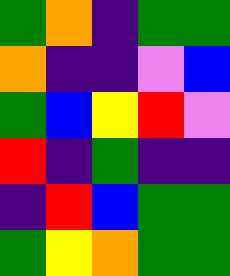[["green", "orange", "indigo", "green", "green"], ["orange", "indigo", "indigo", "violet", "blue"], ["green", "blue", "yellow", "red", "violet"], ["red", "indigo", "green", "indigo", "indigo"], ["indigo", "red", "blue", "green", "green"], ["green", "yellow", "orange", "green", "green"]]